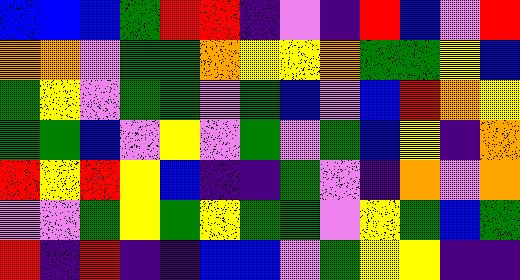[["blue", "blue", "blue", "green", "red", "red", "indigo", "violet", "indigo", "red", "blue", "violet", "red"], ["orange", "orange", "violet", "green", "green", "orange", "yellow", "yellow", "orange", "green", "green", "yellow", "blue"], ["green", "yellow", "violet", "green", "green", "violet", "green", "blue", "violet", "blue", "red", "orange", "yellow"], ["green", "green", "blue", "violet", "yellow", "violet", "green", "violet", "green", "blue", "yellow", "indigo", "orange"], ["red", "yellow", "red", "yellow", "blue", "indigo", "indigo", "green", "violet", "indigo", "orange", "violet", "orange"], ["violet", "violet", "green", "yellow", "green", "yellow", "green", "green", "violet", "yellow", "green", "blue", "green"], ["red", "indigo", "red", "indigo", "indigo", "blue", "blue", "violet", "green", "yellow", "yellow", "indigo", "indigo"]]